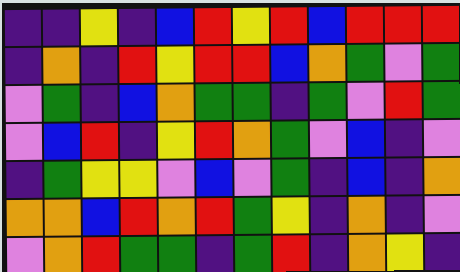[["indigo", "indigo", "yellow", "indigo", "blue", "red", "yellow", "red", "blue", "red", "red", "red"], ["indigo", "orange", "indigo", "red", "yellow", "red", "red", "blue", "orange", "green", "violet", "green"], ["violet", "green", "indigo", "blue", "orange", "green", "green", "indigo", "green", "violet", "red", "green"], ["violet", "blue", "red", "indigo", "yellow", "red", "orange", "green", "violet", "blue", "indigo", "violet"], ["indigo", "green", "yellow", "yellow", "violet", "blue", "violet", "green", "indigo", "blue", "indigo", "orange"], ["orange", "orange", "blue", "red", "orange", "red", "green", "yellow", "indigo", "orange", "indigo", "violet"], ["violet", "orange", "red", "green", "green", "indigo", "green", "red", "indigo", "orange", "yellow", "indigo"]]